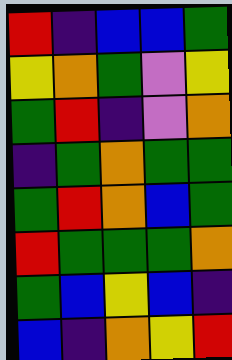[["red", "indigo", "blue", "blue", "green"], ["yellow", "orange", "green", "violet", "yellow"], ["green", "red", "indigo", "violet", "orange"], ["indigo", "green", "orange", "green", "green"], ["green", "red", "orange", "blue", "green"], ["red", "green", "green", "green", "orange"], ["green", "blue", "yellow", "blue", "indigo"], ["blue", "indigo", "orange", "yellow", "red"]]